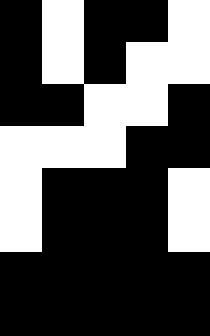[["black", "white", "black", "black", "white"], ["black", "white", "black", "white", "white"], ["black", "black", "white", "white", "black"], ["white", "white", "white", "black", "black"], ["white", "black", "black", "black", "white"], ["white", "black", "black", "black", "white"], ["black", "black", "black", "black", "black"], ["black", "black", "black", "black", "black"]]